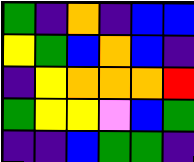[["green", "indigo", "orange", "indigo", "blue", "blue"], ["yellow", "green", "blue", "orange", "blue", "indigo"], ["indigo", "yellow", "orange", "orange", "orange", "red"], ["green", "yellow", "yellow", "violet", "blue", "green"], ["indigo", "indigo", "blue", "green", "green", "indigo"]]